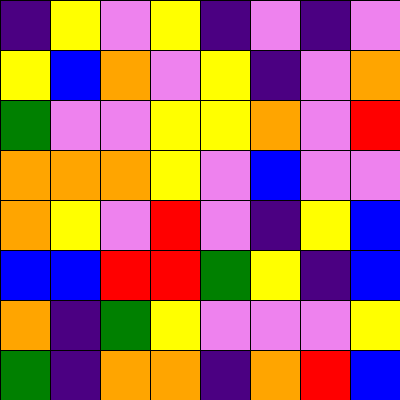[["indigo", "yellow", "violet", "yellow", "indigo", "violet", "indigo", "violet"], ["yellow", "blue", "orange", "violet", "yellow", "indigo", "violet", "orange"], ["green", "violet", "violet", "yellow", "yellow", "orange", "violet", "red"], ["orange", "orange", "orange", "yellow", "violet", "blue", "violet", "violet"], ["orange", "yellow", "violet", "red", "violet", "indigo", "yellow", "blue"], ["blue", "blue", "red", "red", "green", "yellow", "indigo", "blue"], ["orange", "indigo", "green", "yellow", "violet", "violet", "violet", "yellow"], ["green", "indigo", "orange", "orange", "indigo", "orange", "red", "blue"]]